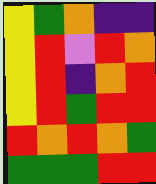[["yellow", "green", "orange", "indigo", "indigo"], ["yellow", "red", "violet", "red", "orange"], ["yellow", "red", "indigo", "orange", "red"], ["yellow", "red", "green", "red", "red"], ["red", "orange", "red", "orange", "green"], ["green", "green", "green", "red", "red"]]